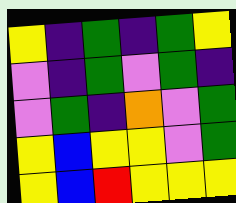[["yellow", "indigo", "green", "indigo", "green", "yellow"], ["violet", "indigo", "green", "violet", "green", "indigo"], ["violet", "green", "indigo", "orange", "violet", "green"], ["yellow", "blue", "yellow", "yellow", "violet", "green"], ["yellow", "blue", "red", "yellow", "yellow", "yellow"]]